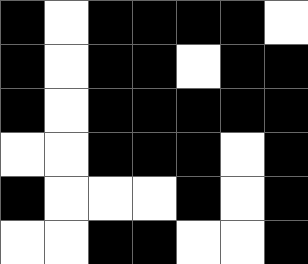[["black", "white", "black", "black", "black", "black", "white"], ["black", "white", "black", "black", "white", "black", "black"], ["black", "white", "black", "black", "black", "black", "black"], ["white", "white", "black", "black", "black", "white", "black"], ["black", "white", "white", "white", "black", "white", "black"], ["white", "white", "black", "black", "white", "white", "black"]]